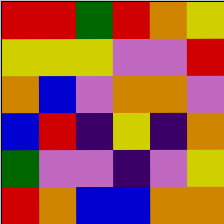[["red", "red", "green", "red", "orange", "yellow"], ["yellow", "yellow", "yellow", "violet", "violet", "red"], ["orange", "blue", "violet", "orange", "orange", "violet"], ["blue", "red", "indigo", "yellow", "indigo", "orange"], ["green", "violet", "violet", "indigo", "violet", "yellow"], ["red", "orange", "blue", "blue", "orange", "orange"]]